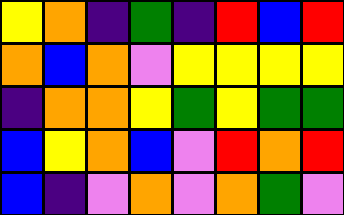[["yellow", "orange", "indigo", "green", "indigo", "red", "blue", "red"], ["orange", "blue", "orange", "violet", "yellow", "yellow", "yellow", "yellow"], ["indigo", "orange", "orange", "yellow", "green", "yellow", "green", "green"], ["blue", "yellow", "orange", "blue", "violet", "red", "orange", "red"], ["blue", "indigo", "violet", "orange", "violet", "orange", "green", "violet"]]